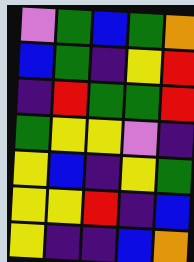[["violet", "green", "blue", "green", "orange"], ["blue", "green", "indigo", "yellow", "red"], ["indigo", "red", "green", "green", "red"], ["green", "yellow", "yellow", "violet", "indigo"], ["yellow", "blue", "indigo", "yellow", "green"], ["yellow", "yellow", "red", "indigo", "blue"], ["yellow", "indigo", "indigo", "blue", "orange"]]